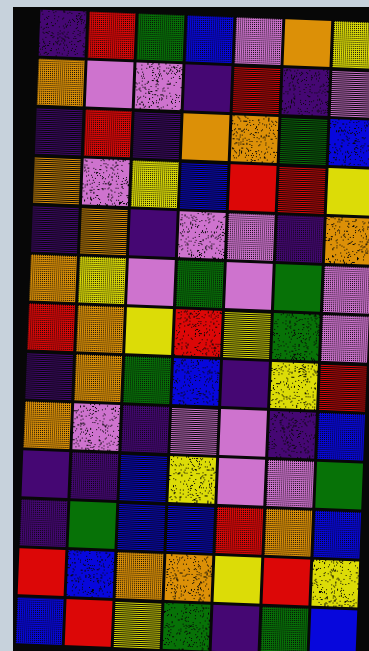[["indigo", "red", "green", "blue", "violet", "orange", "yellow"], ["orange", "violet", "violet", "indigo", "red", "indigo", "violet"], ["indigo", "red", "indigo", "orange", "orange", "green", "blue"], ["orange", "violet", "yellow", "blue", "red", "red", "yellow"], ["indigo", "orange", "indigo", "violet", "violet", "indigo", "orange"], ["orange", "yellow", "violet", "green", "violet", "green", "violet"], ["red", "orange", "yellow", "red", "yellow", "green", "violet"], ["indigo", "orange", "green", "blue", "indigo", "yellow", "red"], ["orange", "violet", "indigo", "violet", "violet", "indigo", "blue"], ["indigo", "indigo", "blue", "yellow", "violet", "violet", "green"], ["indigo", "green", "blue", "blue", "red", "orange", "blue"], ["red", "blue", "orange", "orange", "yellow", "red", "yellow"], ["blue", "red", "yellow", "green", "indigo", "green", "blue"]]